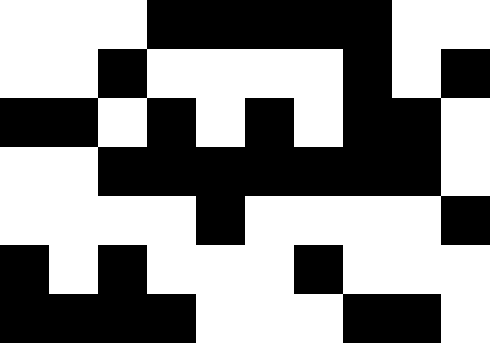[["white", "white", "white", "black", "black", "black", "black", "black", "white", "white"], ["white", "white", "black", "white", "white", "white", "white", "black", "white", "black"], ["black", "black", "white", "black", "white", "black", "white", "black", "black", "white"], ["white", "white", "black", "black", "black", "black", "black", "black", "black", "white"], ["white", "white", "white", "white", "black", "white", "white", "white", "white", "black"], ["black", "white", "black", "white", "white", "white", "black", "white", "white", "white"], ["black", "black", "black", "black", "white", "white", "white", "black", "black", "white"]]